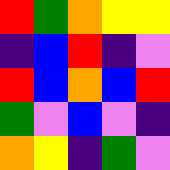[["red", "green", "orange", "yellow", "yellow"], ["indigo", "blue", "red", "indigo", "violet"], ["red", "blue", "orange", "blue", "red"], ["green", "violet", "blue", "violet", "indigo"], ["orange", "yellow", "indigo", "green", "violet"]]